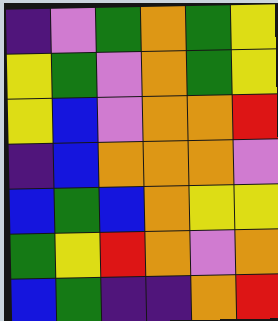[["indigo", "violet", "green", "orange", "green", "yellow"], ["yellow", "green", "violet", "orange", "green", "yellow"], ["yellow", "blue", "violet", "orange", "orange", "red"], ["indigo", "blue", "orange", "orange", "orange", "violet"], ["blue", "green", "blue", "orange", "yellow", "yellow"], ["green", "yellow", "red", "orange", "violet", "orange"], ["blue", "green", "indigo", "indigo", "orange", "red"]]